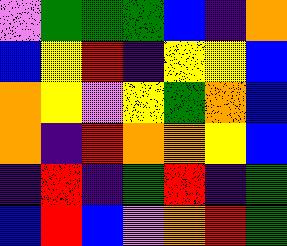[["violet", "green", "green", "green", "blue", "indigo", "orange"], ["blue", "yellow", "red", "indigo", "yellow", "yellow", "blue"], ["orange", "yellow", "violet", "yellow", "green", "orange", "blue"], ["orange", "indigo", "red", "orange", "orange", "yellow", "blue"], ["indigo", "red", "indigo", "green", "red", "indigo", "green"], ["blue", "red", "blue", "violet", "orange", "red", "green"]]